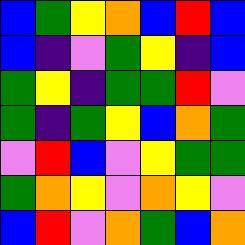[["blue", "green", "yellow", "orange", "blue", "red", "blue"], ["blue", "indigo", "violet", "green", "yellow", "indigo", "blue"], ["green", "yellow", "indigo", "green", "green", "red", "violet"], ["green", "indigo", "green", "yellow", "blue", "orange", "green"], ["violet", "red", "blue", "violet", "yellow", "green", "green"], ["green", "orange", "yellow", "violet", "orange", "yellow", "violet"], ["blue", "red", "violet", "orange", "green", "blue", "orange"]]